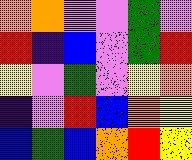[["orange", "orange", "violet", "violet", "green", "violet"], ["red", "indigo", "blue", "violet", "green", "red"], ["yellow", "violet", "green", "violet", "yellow", "orange"], ["indigo", "violet", "red", "blue", "orange", "yellow"], ["blue", "green", "blue", "orange", "red", "yellow"]]